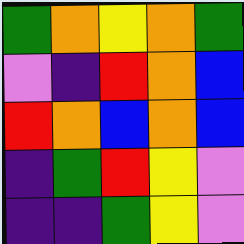[["green", "orange", "yellow", "orange", "green"], ["violet", "indigo", "red", "orange", "blue"], ["red", "orange", "blue", "orange", "blue"], ["indigo", "green", "red", "yellow", "violet"], ["indigo", "indigo", "green", "yellow", "violet"]]